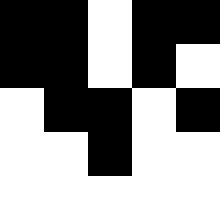[["black", "black", "white", "black", "black"], ["black", "black", "white", "black", "white"], ["white", "black", "black", "white", "black"], ["white", "white", "black", "white", "white"], ["white", "white", "white", "white", "white"]]